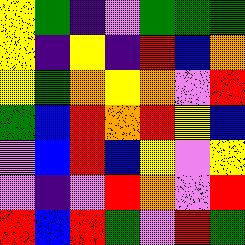[["yellow", "green", "indigo", "violet", "green", "green", "green"], ["yellow", "indigo", "yellow", "indigo", "red", "blue", "orange"], ["yellow", "green", "orange", "yellow", "orange", "violet", "red"], ["green", "blue", "red", "orange", "red", "yellow", "blue"], ["violet", "blue", "red", "blue", "yellow", "violet", "yellow"], ["violet", "indigo", "violet", "red", "orange", "violet", "red"], ["red", "blue", "red", "green", "violet", "red", "green"]]